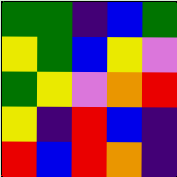[["green", "green", "indigo", "blue", "green"], ["yellow", "green", "blue", "yellow", "violet"], ["green", "yellow", "violet", "orange", "red"], ["yellow", "indigo", "red", "blue", "indigo"], ["red", "blue", "red", "orange", "indigo"]]